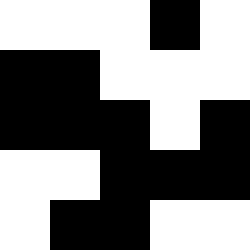[["white", "white", "white", "black", "white"], ["black", "black", "white", "white", "white"], ["black", "black", "black", "white", "black"], ["white", "white", "black", "black", "black"], ["white", "black", "black", "white", "white"]]